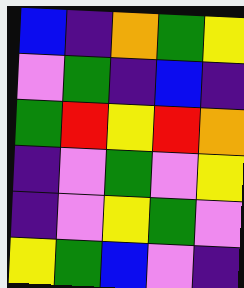[["blue", "indigo", "orange", "green", "yellow"], ["violet", "green", "indigo", "blue", "indigo"], ["green", "red", "yellow", "red", "orange"], ["indigo", "violet", "green", "violet", "yellow"], ["indigo", "violet", "yellow", "green", "violet"], ["yellow", "green", "blue", "violet", "indigo"]]